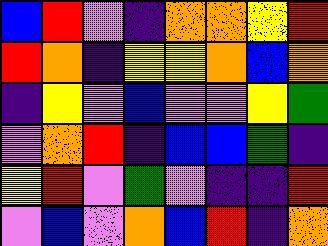[["blue", "red", "violet", "indigo", "orange", "orange", "yellow", "red"], ["red", "orange", "indigo", "yellow", "yellow", "orange", "blue", "orange"], ["indigo", "yellow", "violet", "blue", "violet", "violet", "yellow", "green"], ["violet", "orange", "red", "indigo", "blue", "blue", "green", "indigo"], ["yellow", "red", "violet", "green", "violet", "indigo", "indigo", "red"], ["violet", "blue", "violet", "orange", "blue", "red", "indigo", "orange"]]